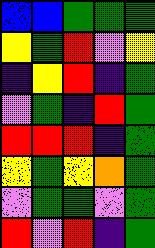[["blue", "blue", "green", "green", "green"], ["yellow", "green", "red", "violet", "yellow"], ["indigo", "yellow", "red", "indigo", "green"], ["violet", "green", "indigo", "red", "green"], ["red", "red", "red", "indigo", "green"], ["yellow", "green", "yellow", "orange", "green"], ["violet", "green", "green", "violet", "green"], ["red", "violet", "red", "indigo", "green"]]